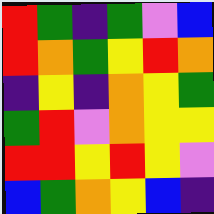[["red", "green", "indigo", "green", "violet", "blue"], ["red", "orange", "green", "yellow", "red", "orange"], ["indigo", "yellow", "indigo", "orange", "yellow", "green"], ["green", "red", "violet", "orange", "yellow", "yellow"], ["red", "red", "yellow", "red", "yellow", "violet"], ["blue", "green", "orange", "yellow", "blue", "indigo"]]